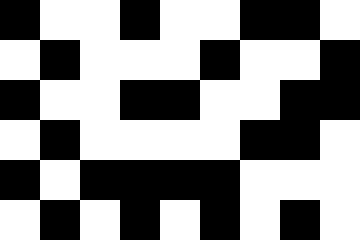[["black", "white", "white", "black", "white", "white", "black", "black", "white"], ["white", "black", "white", "white", "white", "black", "white", "white", "black"], ["black", "white", "white", "black", "black", "white", "white", "black", "black"], ["white", "black", "white", "white", "white", "white", "black", "black", "white"], ["black", "white", "black", "black", "black", "black", "white", "white", "white"], ["white", "black", "white", "black", "white", "black", "white", "black", "white"]]